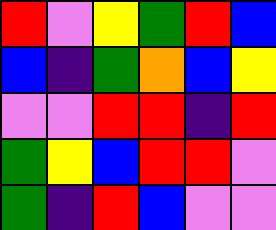[["red", "violet", "yellow", "green", "red", "blue"], ["blue", "indigo", "green", "orange", "blue", "yellow"], ["violet", "violet", "red", "red", "indigo", "red"], ["green", "yellow", "blue", "red", "red", "violet"], ["green", "indigo", "red", "blue", "violet", "violet"]]